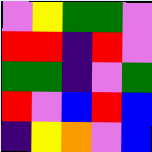[["violet", "yellow", "green", "green", "violet"], ["red", "red", "indigo", "red", "violet"], ["green", "green", "indigo", "violet", "green"], ["red", "violet", "blue", "red", "blue"], ["indigo", "yellow", "orange", "violet", "blue"]]